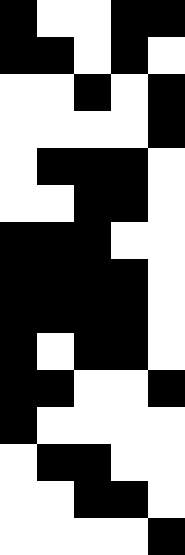[["black", "white", "white", "black", "black"], ["black", "black", "white", "black", "white"], ["white", "white", "black", "white", "black"], ["white", "white", "white", "white", "black"], ["white", "black", "black", "black", "white"], ["white", "white", "black", "black", "white"], ["black", "black", "black", "white", "white"], ["black", "black", "black", "black", "white"], ["black", "black", "black", "black", "white"], ["black", "white", "black", "black", "white"], ["black", "black", "white", "white", "black"], ["black", "white", "white", "white", "white"], ["white", "black", "black", "white", "white"], ["white", "white", "black", "black", "white"], ["white", "white", "white", "white", "black"]]